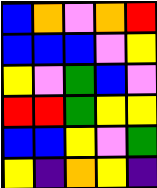[["blue", "orange", "violet", "orange", "red"], ["blue", "blue", "blue", "violet", "yellow"], ["yellow", "violet", "green", "blue", "violet"], ["red", "red", "green", "yellow", "yellow"], ["blue", "blue", "yellow", "violet", "green"], ["yellow", "indigo", "orange", "yellow", "indigo"]]